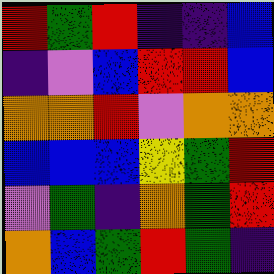[["red", "green", "red", "indigo", "indigo", "blue"], ["indigo", "violet", "blue", "red", "red", "blue"], ["orange", "orange", "red", "violet", "orange", "orange"], ["blue", "blue", "blue", "yellow", "green", "red"], ["violet", "green", "indigo", "orange", "green", "red"], ["orange", "blue", "green", "red", "green", "indigo"]]